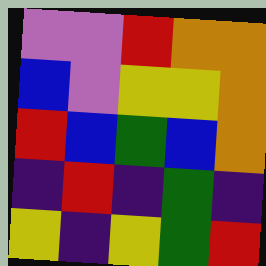[["violet", "violet", "red", "orange", "orange"], ["blue", "violet", "yellow", "yellow", "orange"], ["red", "blue", "green", "blue", "orange"], ["indigo", "red", "indigo", "green", "indigo"], ["yellow", "indigo", "yellow", "green", "red"]]